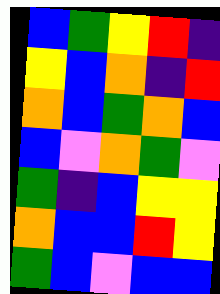[["blue", "green", "yellow", "red", "indigo"], ["yellow", "blue", "orange", "indigo", "red"], ["orange", "blue", "green", "orange", "blue"], ["blue", "violet", "orange", "green", "violet"], ["green", "indigo", "blue", "yellow", "yellow"], ["orange", "blue", "blue", "red", "yellow"], ["green", "blue", "violet", "blue", "blue"]]